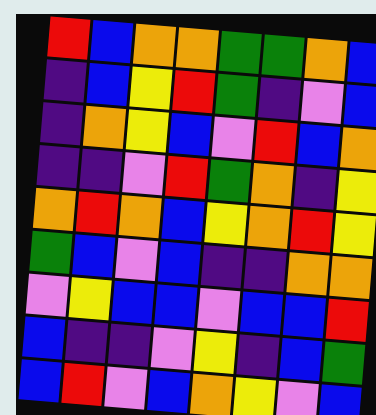[["red", "blue", "orange", "orange", "green", "green", "orange", "blue"], ["indigo", "blue", "yellow", "red", "green", "indigo", "violet", "blue"], ["indigo", "orange", "yellow", "blue", "violet", "red", "blue", "orange"], ["indigo", "indigo", "violet", "red", "green", "orange", "indigo", "yellow"], ["orange", "red", "orange", "blue", "yellow", "orange", "red", "yellow"], ["green", "blue", "violet", "blue", "indigo", "indigo", "orange", "orange"], ["violet", "yellow", "blue", "blue", "violet", "blue", "blue", "red"], ["blue", "indigo", "indigo", "violet", "yellow", "indigo", "blue", "green"], ["blue", "red", "violet", "blue", "orange", "yellow", "violet", "blue"]]